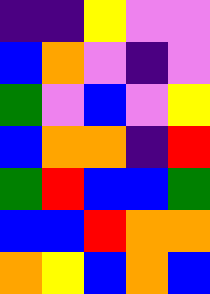[["indigo", "indigo", "yellow", "violet", "violet"], ["blue", "orange", "violet", "indigo", "violet"], ["green", "violet", "blue", "violet", "yellow"], ["blue", "orange", "orange", "indigo", "red"], ["green", "red", "blue", "blue", "green"], ["blue", "blue", "red", "orange", "orange"], ["orange", "yellow", "blue", "orange", "blue"]]